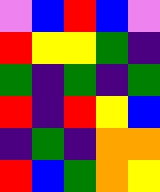[["violet", "blue", "red", "blue", "violet"], ["red", "yellow", "yellow", "green", "indigo"], ["green", "indigo", "green", "indigo", "green"], ["red", "indigo", "red", "yellow", "blue"], ["indigo", "green", "indigo", "orange", "orange"], ["red", "blue", "green", "orange", "yellow"]]